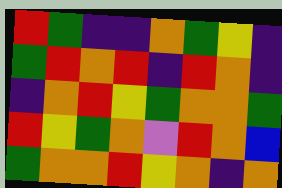[["red", "green", "indigo", "indigo", "orange", "green", "yellow", "indigo"], ["green", "red", "orange", "red", "indigo", "red", "orange", "indigo"], ["indigo", "orange", "red", "yellow", "green", "orange", "orange", "green"], ["red", "yellow", "green", "orange", "violet", "red", "orange", "blue"], ["green", "orange", "orange", "red", "yellow", "orange", "indigo", "orange"]]